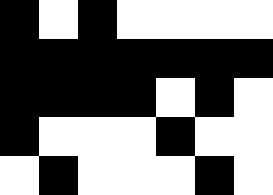[["black", "white", "black", "white", "white", "white", "white"], ["black", "black", "black", "black", "black", "black", "black"], ["black", "black", "black", "black", "white", "black", "white"], ["black", "white", "white", "white", "black", "white", "white"], ["white", "black", "white", "white", "white", "black", "white"]]